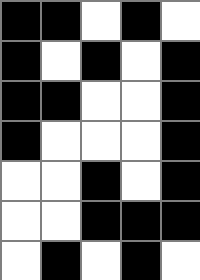[["black", "black", "white", "black", "white"], ["black", "white", "black", "white", "black"], ["black", "black", "white", "white", "black"], ["black", "white", "white", "white", "black"], ["white", "white", "black", "white", "black"], ["white", "white", "black", "black", "black"], ["white", "black", "white", "black", "white"]]